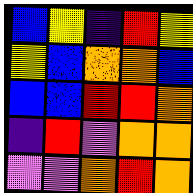[["blue", "yellow", "indigo", "red", "yellow"], ["yellow", "blue", "orange", "orange", "blue"], ["blue", "blue", "red", "red", "orange"], ["indigo", "red", "violet", "orange", "orange"], ["violet", "violet", "orange", "red", "orange"]]